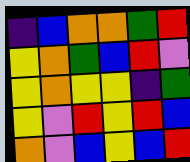[["indigo", "blue", "orange", "orange", "green", "red"], ["yellow", "orange", "green", "blue", "red", "violet"], ["yellow", "orange", "yellow", "yellow", "indigo", "green"], ["yellow", "violet", "red", "yellow", "red", "blue"], ["orange", "violet", "blue", "yellow", "blue", "red"]]